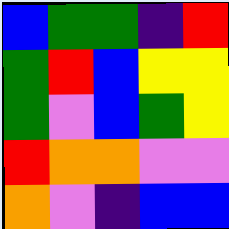[["blue", "green", "green", "indigo", "red"], ["green", "red", "blue", "yellow", "yellow"], ["green", "violet", "blue", "green", "yellow"], ["red", "orange", "orange", "violet", "violet"], ["orange", "violet", "indigo", "blue", "blue"]]